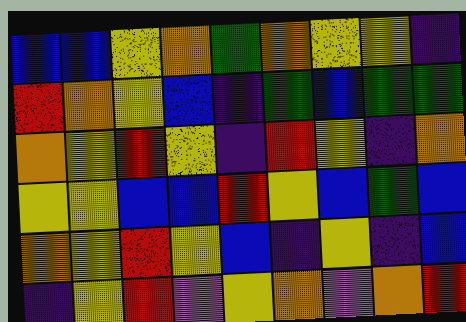[["blue", "blue", "yellow", "orange", "green", "orange", "yellow", "yellow", "indigo"], ["red", "orange", "yellow", "blue", "indigo", "green", "blue", "green", "green"], ["orange", "yellow", "red", "yellow", "indigo", "red", "yellow", "indigo", "orange"], ["yellow", "yellow", "blue", "blue", "red", "yellow", "blue", "green", "blue"], ["orange", "yellow", "red", "yellow", "blue", "indigo", "yellow", "indigo", "blue"], ["indigo", "yellow", "red", "violet", "yellow", "orange", "violet", "orange", "red"]]